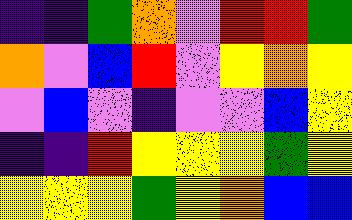[["indigo", "indigo", "green", "orange", "violet", "red", "red", "green"], ["orange", "violet", "blue", "red", "violet", "yellow", "orange", "yellow"], ["violet", "blue", "violet", "indigo", "violet", "violet", "blue", "yellow"], ["indigo", "indigo", "red", "yellow", "yellow", "yellow", "green", "yellow"], ["yellow", "yellow", "yellow", "green", "yellow", "orange", "blue", "blue"]]